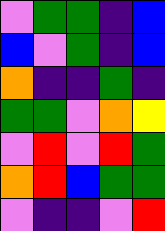[["violet", "green", "green", "indigo", "blue"], ["blue", "violet", "green", "indigo", "blue"], ["orange", "indigo", "indigo", "green", "indigo"], ["green", "green", "violet", "orange", "yellow"], ["violet", "red", "violet", "red", "green"], ["orange", "red", "blue", "green", "green"], ["violet", "indigo", "indigo", "violet", "red"]]